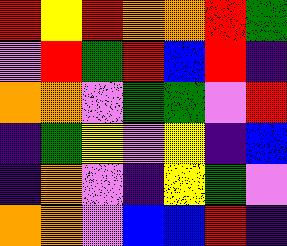[["red", "yellow", "red", "orange", "orange", "red", "green"], ["violet", "red", "green", "red", "blue", "red", "indigo"], ["orange", "orange", "violet", "green", "green", "violet", "red"], ["indigo", "green", "yellow", "violet", "yellow", "indigo", "blue"], ["indigo", "orange", "violet", "indigo", "yellow", "green", "violet"], ["orange", "orange", "violet", "blue", "blue", "red", "indigo"]]